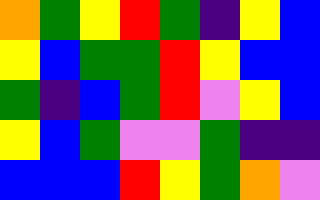[["orange", "green", "yellow", "red", "green", "indigo", "yellow", "blue"], ["yellow", "blue", "green", "green", "red", "yellow", "blue", "blue"], ["green", "indigo", "blue", "green", "red", "violet", "yellow", "blue"], ["yellow", "blue", "green", "violet", "violet", "green", "indigo", "indigo"], ["blue", "blue", "blue", "red", "yellow", "green", "orange", "violet"]]